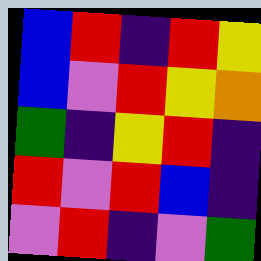[["blue", "red", "indigo", "red", "yellow"], ["blue", "violet", "red", "yellow", "orange"], ["green", "indigo", "yellow", "red", "indigo"], ["red", "violet", "red", "blue", "indigo"], ["violet", "red", "indigo", "violet", "green"]]